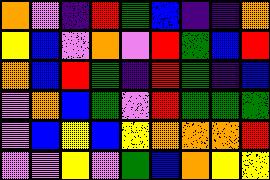[["orange", "violet", "indigo", "red", "green", "blue", "indigo", "indigo", "orange"], ["yellow", "blue", "violet", "orange", "violet", "red", "green", "blue", "red"], ["orange", "blue", "red", "green", "indigo", "red", "green", "indigo", "blue"], ["violet", "orange", "blue", "green", "violet", "red", "green", "green", "green"], ["violet", "blue", "yellow", "blue", "yellow", "orange", "orange", "orange", "red"], ["violet", "violet", "yellow", "violet", "green", "blue", "orange", "yellow", "yellow"]]